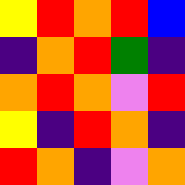[["yellow", "red", "orange", "red", "blue"], ["indigo", "orange", "red", "green", "indigo"], ["orange", "red", "orange", "violet", "red"], ["yellow", "indigo", "red", "orange", "indigo"], ["red", "orange", "indigo", "violet", "orange"]]